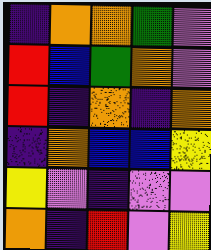[["indigo", "orange", "orange", "green", "violet"], ["red", "blue", "green", "orange", "violet"], ["red", "indigo", "orange", "indigo", "orange"], ["indigo", "orange", "blue", "blue", "yellow"], ["yellow", "violet", "indigo", "violet", "violet"], ["orange", "indigo", "red", "violet", "yellow"]]